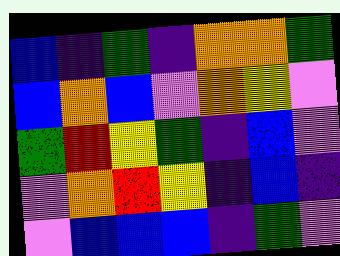[["blue", "indigo", "green", "indigo", "orange", "orange", "green"], ["blue", "orange", "blue", "violet", "orange", "yellow", "violet"], ["green", "red", "yellow", "green", "indigo", "blue", "violet"], ["violet", "orange", "red", "yellow", "indigo", "blue", "indigo"], ["violet", "blue", "blue", "blue", "indigo", "green", "violet"]]